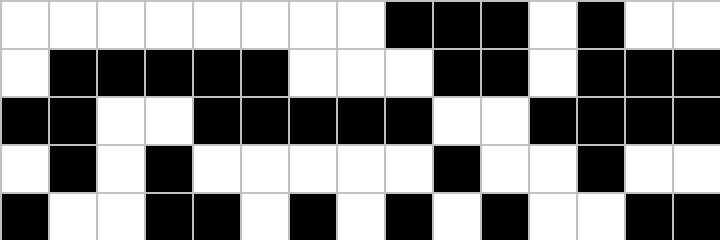[["white", "white", "white", "white", "white", "white", "white", "white", "black", "black", "black", "white", "black", "white", "white"], ["white", "black", "black", "black", "black", "black", "white", "white", "white", "black", "black", "white", "black", "black", "black"], ["black", "black", "white", "white", "black", "black", "black", "black", "black", "white", "white", "black", "black", "black", "black"], ["white", "black", "white", "black", "white", "white", "white", "white", "white", "black", "white", "white", "black", "white", "white"], ["black", "white", "white", "black", "black", "white", "black", "white", "black", "white", "black", "white", "white", "black", "black"]]